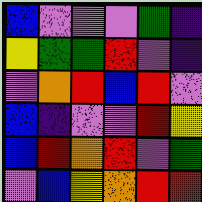[["blue", "violet", "violet", "violet", "green", "indigo"], ["yellow", "green", "green", "red", "violet", "indigo"], ["violet", "orange", "red", "blue", "red", "violet"], ["blue", "indigo", "violet", "violet", "red", "yellow"], ["blue", "red", "orange", "red", "violet", "green"], ["violet", "blue", "yellow", "orange", "red", "red"]]